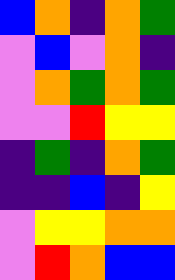[["blue", "orange", "indigo", "orange", "green"], ["violet", "blue", "violet", "orange", "indigo"], ["violet", "orange", "green", "orange", "green"], ["violet", "violet", "red", "yellow", "yellow"], ["indigo", "green", "indigo", "orange", "green"], ["indigo", "indigo", "blue", "indigo", "yellow"], ["violet", "yellow", "yellow", "orange", "orange"], ["violet", "red", "orange", "blue", "blue"]]